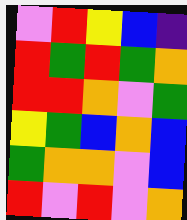[["violet", "red", "yellow", "blue", "indigo"], ["red", "green", "red", "green", "orange"], ["red", "red", "orange", "violet", "green"], ["yellow", "green", "blue", "orange", "blue"], ["green", "orange", "orange", "violet", "blue"], ["red", "violet", "red", "violet", "orange"]]